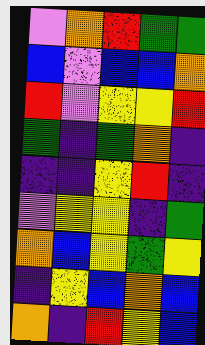[["violet", "orange", "red", "green", "green"], ["blue", "violet", "blue", "blue", "orange"], ["red", "violet", "yellow", "yellow", "red"], ["green", "indigo", "green", "orange", "indigo"], ["indigo", "indigo", "yellow", "red", "indigo"], ["violet", "yellow", "yellow", "indigo", "green"], ["orange", "blue", "yellow", "green", "yellow"], ["indigo", "yellow", "blue", "orange", "blue"], ["orange", "indigo", "red", "yellow", "blue"]]